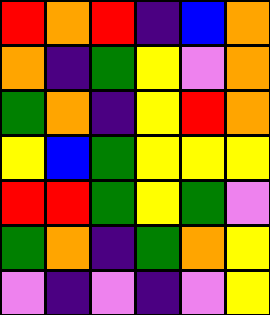[["red", "orange", "red", "indigo", "blue", "orange"], ["orange", "indigo", "green", "yellow", "violet", "orange"], ["green", "orange", "indigo", "yellow", "red", "orange"], ["yellow", "blue", "green", "yellow", "yellow", "yellow"], ["red", "red", "green", "yellow", "green", "violet"], ["green", "orange", "indigo", "green", "orange", "yellow"], ["violet", "indigo", "violet", "indigo", "violet", "yellow"]]